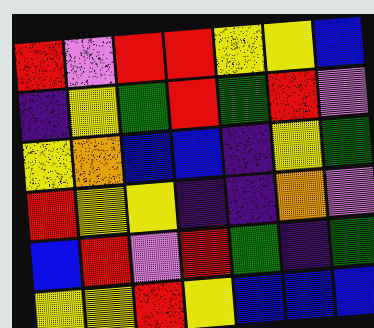[["red", "violet", "red", "red", "yellow", "yellow", "blue"], ["indigo", "yellow", "green", "red", "green", "red", "violet"], ["yellow", "orange", "blue", "blue", "indigo", "yellow", "green"], ["red", "yellow", "yellow", "indigo", "indigo", "orange", "violet"], ["blue", "red", "violet", "red", "green", "indigo", "green"], ["yellow", "yellow", "red", "yellow", "blue", "blue", "blue"]]